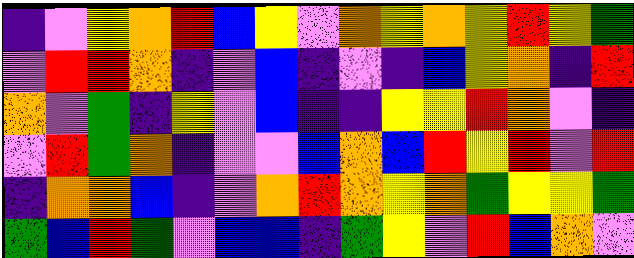[["indigo", "violet", "yellow", "orange", "red", "blue", "yellow", "violet", "orange", "yellow", "orange", "yellow", "red", "yellow", "green"], ["violet", "red", "red", "orange", "indigo", "violet", "blue", "indigo", "violet", "indigo", "blue", "yellow", "orange", "indigo", "red"], ["orange", "violet", "green", "indigo", "yellow", "violet", "blue", "indigo", "indigo", "yellow", "yellow", "red", "orange", "violet", "indigo"], ["violet", "red", "green", "orange", "indigo", "violet", "violet", "blue", "orange", "blue", "red", "yellow", "red", "violet", "red"], ["indigo", "orange", "orange", "blue", "indigo", "violet", "orange", "red", "orange", "yellow", "orange", "green", "yellow", "yellow", "green"], ["green", "blue", "red", "green", "violet", "blue", "blue", "indigo", "green", "yellow", "violet", "red", "blue", "orange", "violet"]]